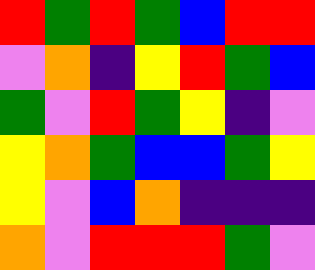[["red", "green", "red", "green", "blue", "red", "red"], ["violet", "orange", "indigo", "yellow", "red", "green", "blue"], ["green", "violet", "red", "green", "yellow", "indigo", "violet"], ["yellow", "orange", "green", "blue", "blue", "green", "yellow"], ["yellow", "violet", "blue", "orange", "indigo", "indigo", "indigo"], ["orange", "violet", "red", "red", "red", "green", "violet"]]